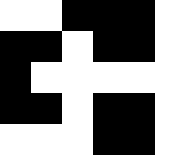[["white", "white", "black", "black", "black", "white"], ["black", "black", "white", "black", "black", "white"], ["black", "white", "white", "white", "white", "white"], ["black", "black", "white", "black", "black", "white"], ["white", "white", "white", "black", "black", "white"]]